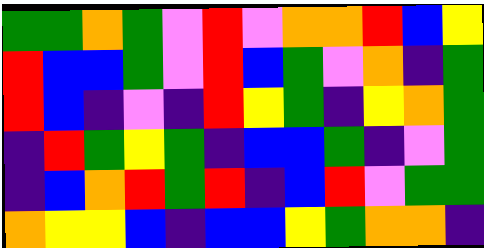[["green", "green", "orange", "green", "violet", "red", "violet", "orange", "orange", "red", "blue", "yellow"], ["red", "blue", "blue", "green", "violet", "red", "blue", "green", "violet", "orange", "indigo", "green"], ["red", "blue", "indigo", "violet", "indigo", "red", "yellow", "green", "indigo", "yellow", "orange", "green"], ["indigo", "red", "green", "yellow", "green", "indigo", "blue", "blue", "green", "indigo", "violet", "green"], ["indigo", "blue", "orange", "red", "green", "red", "indigo", "blue", "red", "violet", "green", "green"], ["orange", "yellow", "yellow", "blue", "indigo", "blue", "blue", "yellow", "green", "orange", "orange", "indigo"]]